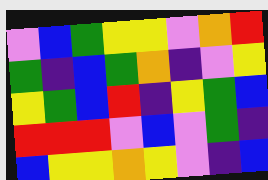[["violet", "blue", "green", "yellow", "yellow", "violet", "orange", "red"], ["green", "indigo", "blue", "green", "orange", "indigo", "violet", "yellow"], ["yellow", "green", "blue", "red", "indigo", "yellow", "green", "blue"], ["red", "red", "red", "violet", "blue", "violet", "green", "indigo"], ["blue", "yellow", "yellow", "orange", "yellow", "violet", "indigo", "blue"]]